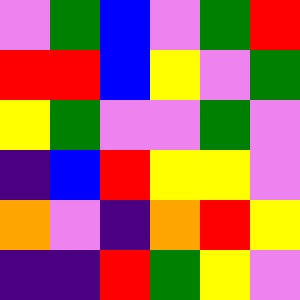[["violet", "green", "blue", "violet", "green", "red"], ["red", "red", "blue", "yellow", "violet", "green"], ["yellow", "green", "violet", "violet", "green", "violet"], ["indigo", "blue", "red", "yellow", "yellow", "violet"], ["orange", "violet", "indigo", "orange", "red", "yellow"], ["indigo", "indigo", "red", "green", "yellow", "violet"]]